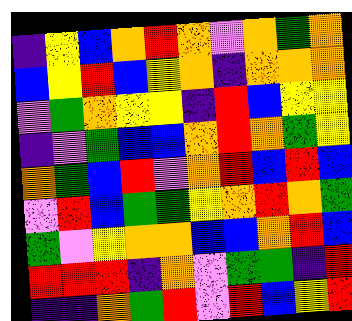[["indigo", "yellow", "blue", "orange", "red", "orange", "violet", "orange", "green", "orange"], ["blue", "yellow", "red", "blue", "yellow", "orange", "indigo", "orange", "orange", "orange"], ["violet", "green", "orange", "yellow", "yellow", "indigo", "red", "blue", "yellow", "yellow"], ["indigo", "violet", "green", "blue", "blue", "orange", "red", "orange", "green", "yellow"], ["orange", "green", "blue", "red", "violet", "orange", "red", "blue", "red", "blue"], ["violet", "red", "blue", "green", "green", "yellow", "orange", "red", "orange", "green"], ["green", "violet", "yellow", "orange", "orange", "blue", "blue", "orange", "red", "blue"], ["red", "red", "red", "indigo", "orange", "violet", "green", "green", "indigo", "red"], ["indigo", "indigo", "orange", "green", "red", "violet", "red", "blue", "yellow", "red"]]